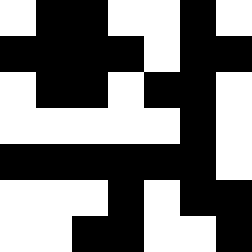[["white", "black", "black", "white", "white", "black", "white"], ["black", "black", "black", "black", "white", "black", "black"], ["white", "black", "black", "white", "black", "black", "white"], ["white", "white", "white", "white", "white", "black", "white"], ["black", "black", "black", "black", "black", "black", "white"], ["white", "white", "white", "black", "white", "black", "black"], ["white", "white", "black", "black", "white", "white", "black"]]